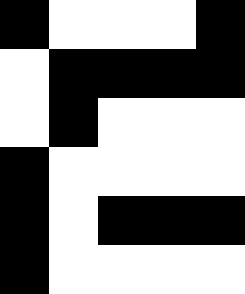[["black", "white", "white", "white", "black"], ["white", "black", "black", "black", "black"], ["white", "black", "white", "white", "white"], ["black", "white", "white", "white", "white"], ["black", "white", "black", "black", "black"], ["black", "white", "white", "white", "white"]]